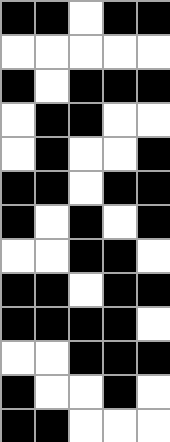[["black", "black", "white", "black", "black"], ["white", "white", "white", "white", "white"], ["black", "white", "black", "black", "black"], ["white", "black", "black", "white", "white"], ["white", "black", "white", "white", "black"], ["black", "black", "white", "black", "black"], ["black", "white", "black", "white", "black"], ["white", "white", "black", "black", "white"], ["black", "black", "white", "black", "black"], ["black", "black", "black", "black", "white"], ["white", "white", "black", "black", "black"], ["black", "white", "white", "black", "white"], ["black", "black", "white", "white", "white"]]